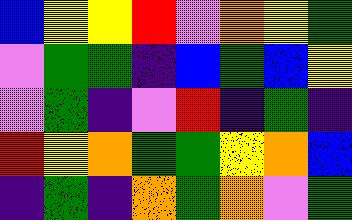[["blue", "yellow", "yellow", "red", "violet", "orange", "yellow", "green"], ["violet", "green", "green", "indigo", "blue", "green", "blue", "yellow"], ["violet", "green", "indigo", "violet", "red", "indigo", "green", "indigo"], ["red", "yellow", "orange", "green", "green", "yellow", "orange", "blue"], ["indigo", "green", "indigo", "orange", "green", "orange", "violet", "green"]]